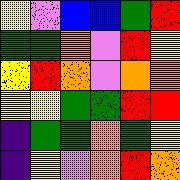[["yellow", "violet", "blue", "blue", "green", "red"], ["green", "green", "orange", "violet", "red", "yellow"], ["yellow", "red", "orange", "violet", "orange", "orange"], ["yellow", "yellow", "green", "green", "red", "red"], ["indigo", "green", "green", "orange", "green", "yellow"], ["indigo", "yellow", "violet", "orange", "red", "orange"]]